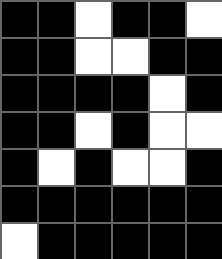[["black", "black", "white", "black", "black", "white"], ["black", "black", "white", "white", "black", "black"], ["black", "black", "black", "black", "white", "black"], ["black", "black", "white", "black", "white", "white"], ["black", "white", "black", "white", "white", "black"], ["black", "black", "black", "black", "black", "black"], ["white", "black", "black", "black", "black", "black"]]